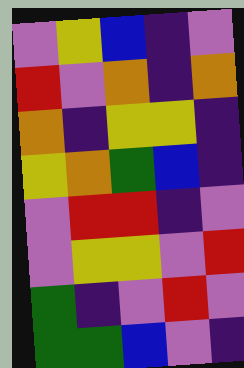[["violet", "yellow", "blue", "indigo", "violet"], ["red", "violet", "orange", "indigo", "orange"], ["orange", "indigo", "yellow", "yellow", "indigo"], ["yellow", "orange", "green", "blue", "indigo"], ["violet", "red", "red", "indigo", "violet"], ["violet", "yellow", "yellow", "violet", "red"], ["green", "indigo", "violet", "red", "violet"], ["green", "green", "blue", "violet", "indigo"]]